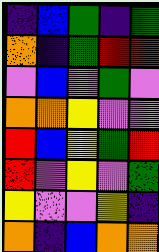[["indigo", "blue", "green", "indigo", "green"], ["orange", "indigo", "green", "red", "red"], ["violet", "blue", "violet", "green", "violet"], ["orange", "orange", "yellow", "violet", "violet"], ["red", "blue", "yellow", "green", "red"], ["red", "violet", "yellow", "violet", "green"], ["yellow", "violet", "violet", "yellow", "indigo"], ["orange", "indigo", "blue", "orange", "orange"]]